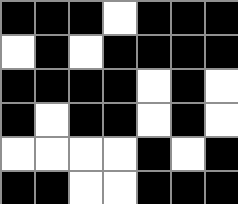[["black", "black", "black", "white", "black", "black", "black"], ["white", "black", "white", "black", "black", "black", "black"], ["black", "black", "black", "black", "white", "black", "white"], ["black", "white", "black", "black", "white", "black", "white"], ["white", "white", "white", "white", "black", "white", "black"], ["black", "black", "white", "white", "black", "black", "black"]]